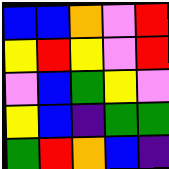[["blue", "blue", "orange", "violet", "red"], ["yellow", "red", "yellow", "violet", "red"], ["violet", "blue", "green", "yellow", "violet"], ["yellow", "blue", "indigo", "green", "green"], ["green", "red", "orange", "blue", "indigo"]]